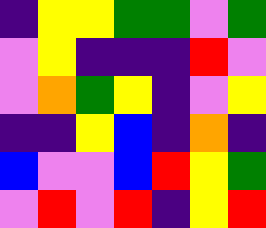[["indigo", "yellow", "yellow", "green", "green", "violet", "green"], ["violet", "yellow", "indigo", "indigo", "indigo", "red", "violet"], ["violet", "orange", "green", "yellow", "indigo", "violet", "yellow"], ["indigo", "indigo", "yellow", "blue", "indigo", "orange", "indigo"], ["blue", "violet", "violet", "blue", "red", "yellow", "green"], ["violet", "red", "violet", "red", "indigo", "yellow", "red"]]